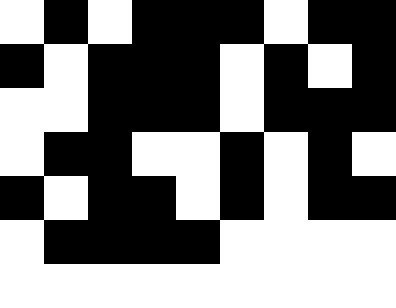[["white", "black", "white", "black", "black", "black", "white", "black", "black"], ["black", "white", "black", "black", "black", "white", "black", "white", "black"], ["white", "white", "black", "black", "black", "white", "black", "black", "black"], ["white", "black", "black", "white", "white", "black", "white", "black", "white"], ["black", "white", "black", "black", "white", "black", "white", "black", "black"], ["white", "black", "black", "black", "black", "white", "white", "white", "white"], ["white", "white", "white", "white", "white", "white", "white", "white", "white"]]